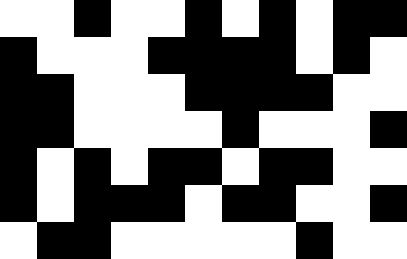[["white", "white", "black", "white", "white", "black", "white", "black", "white", "black", "black"], ["black", "white", "white", "white", "black", "black", "black", "black", "white", "black", "white"], ["black", "black", "white", "white", "white", "black", "black", "black", "black", "white", "white"], ["black", "black", "white", "white", "white", "white", "black", "white", "white", "white", "black"], ["black", "white", "black", "white", "black", "black", "white", "black", "black", "white", "white"], ["black", "white", "black", "black", "black", "white", "black", "black", "white", "white", "black"], ["white", "black", "black", "white", "white", "white", "white", "white", "black", "white", "white"]]